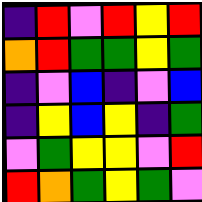[["indigo", "red", "violet", "red", "yellow", "red"], ["orange", "red", "green", "green", "yellow", "green"], ["indigo", "violet", "blue", "indigo", "violet", "blue"], ["indigo", "yellow", "blue", "yellow", "indigo", "green"], ["violet", "green", "yellow", "yellow", "violet", "red"], ["red", "orange", "green", "yellow", "green", "violet"]]